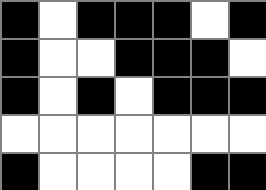[["black", "white", "black", "black", "black", "white", "black"], ["black", "white", "white", "black", "black", "black", "white"], ["black", "white", "black", "white", "black", "black", "black"], ["white", "white", "white", "white", "white", "white", "white"], ["black", "white", "white", "white", "white", "black", "black"]]